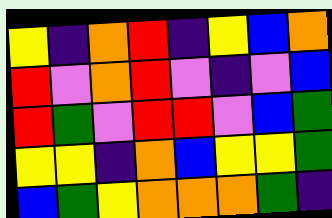[["yellow", "indigo", "orange", "red", "indigo", "yellow", "blue", "orange"], ["red", "violet", "orange", "red", "violet", "indigo", "violet", "blue"], ["red", "green", "violet", "red", "red", "violet", "blue", "green"], ["yellow", "yellow", "indigo", "orange", "blue", "yellow", "yellow", "green"], ["blue", "green", "yellow", "orange", "orange", "orange", "green", "indigo"]]